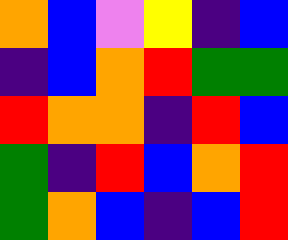[["orange", "blue", "violet", "yellow", "indigo", "blue"], ["indigo", "blue", "orange", "red", "green", "green"], ["red", "orange", "orange", "indigo", "red", "blue"], ["green", "indigo", "red", "blue", "orange", "red"], ["green", "orange", "blue", "indigo", "blue", "red"]]